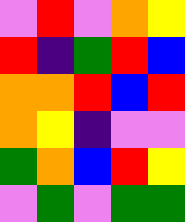[["violet", "red", "violet", "orange", "yellow"], ["red", "indigo", "green", "red", "blue"], ["orange", "orange", "red", "blue", "red"], ["orange", "yellow", "indigo", "violet", "violet"], ["green", "orange", "blue", "red", "yellow"], ["violet", "green", "violet", "green", "green"]]